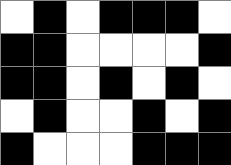[["white", "black", "white", "black", "black", "black", "white"], ["black", "black", "white", "white", "white", "white", "black"], ["black", "black", "white", "black", "white", "black", "white"], ["white", "black", "white", "white", "black", "white", "black"], ["black", "white", "white", "white", "black", "black", "black"]]